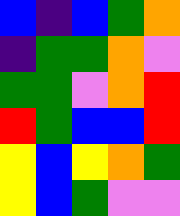[["blue", "indigo", "blue", "green", "orange"], ["indigo", "green", "green", "orange", "violet"], ["green", "green", "violet", "orange", "red"], ["red", "green", "blue", "blue", "red"], ["yellow", "blue", "yellow", "orange", "green"], ["yellow", "blue", "green", "violet", "violet"]]